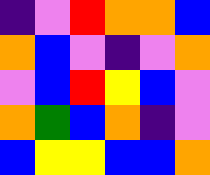[["indigo", "violet", "red", "orange", "orange", "blue"], ["orange", "blue", "violet", "indigo", "violet", "orange"], ["violet", "blue", "red", "yellow", "blue", "violet"], ["orange", "green", "blue", "orange", "indigo", "violet"], ["blue", "yellow", "yellow", "blue", "blue", "orange"]]